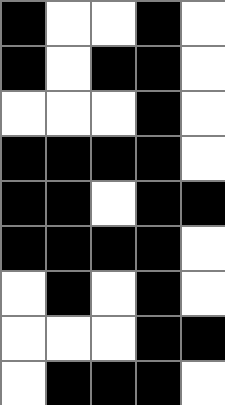[["black", "white", "white", "black", "white"], ["black", "white", "black", "black", "white"], ["white", "white", "white", "black", "white"], ["black", "black", "black", "black", "white"], ["black", "black", "white", "black", "black"], ["black", "black", "black", "black", "white"], ["white", "black", "white", "black", "white"], ["white", "white", "white", "black", "black"], ["white", "black", "black", "black", "white"]]